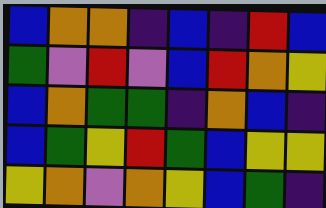[["blue", "orange", "orange", "indigo", "blue", "indigo", "red", "blue"], ["green", "violet", "red", "violet", "blue", "red", "orange", "yellow"], ["blue", "orange", "green", "green", "indigo", "orange", "blue", "indigo"], ["blue", "green", "yellow", "red", "green", "blue", "yellow", "yellow"], ["yellow", "orange", "violet", "orange", "yellow", "blue", "green", "indigo"]]